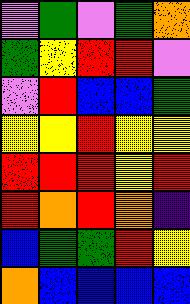[["violet", "green", "violet", "green", "orange"], ["green", "yellow", "red", "red", "violet"], ["violet", "red", "blue", "blue", "green"], ["yellow", "yellow", "red", "yellow", "yellow"], ["red", "red", "red", "yellow", "red"], ["red", "orange", "red", "orange", "indigo"], ["blue", "green", "green", "red", "yellow"], ["orange", "blue", "blue", "blue", "blue"]]